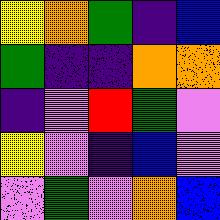[["yellow", "orange", "green", "indigo", "blue"], ["green", "indigo", "indigo", "orange", "orange"], ["indigo", "violet", "red", "green", "violet"], ["yellow", "violet", "indigo", "blue", "violet"], ["violet", "green", "violet", "orange", "blue"]]